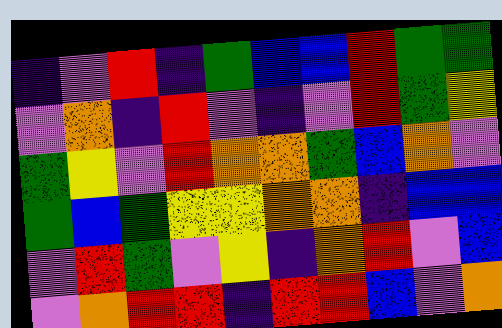[["indigo", "violet", "red", "indigo", "green", "blue", "blue", "red", "green", "green"], ["violet", "orange", "indigo", "red", "violet", "indigo", "violet", "red", "green", "yellow"], ["green", "yellow", "violet", "red", "orange", "orange", "green", "blue", "orange", "violet"], ["green", "blue", "green", "yellow", "yellow", "orange", "orange", "indigo", "blue", "blue"], ["violet", "red", "green", "violet", "yellow", "indigo", "orange", "red", "violet", "blue"], ["violet", "orange", "red", "red", "indigo", "red", "red", "blue", "violet", "orange"]]